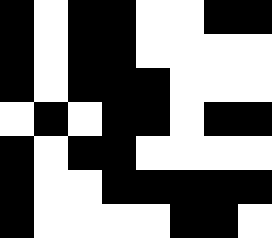[["black", "white", "black", "black", "white", "white", "black", "black"], ["black", "white", "black", "black", "white", "white", "white", "white"], ["black", "white", "black", "black", "black", "white", "white", "white"], ["white", "black", "white", "black", "black", "white", "black", "black"], ["black", "white", "black", "black", "white", "white", "white", "white"], ["black", "white", "white", "black", "black", "black", "black", "black"], ["black", "white", "white", "white", "white", "black", "black", "white"]]